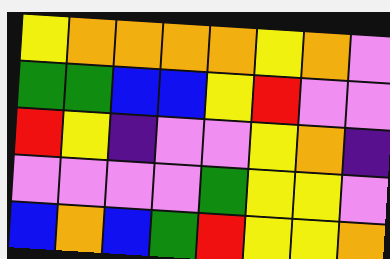[["yellow", "orange", "orange", "orange", "orange", "yellow", "orange", "violet"], ["green", "green", "blue", "blue", "yellow", "red", "violet", "violet"], ["red", "yellow", "indigo", "violet", "violet", "yellow", "orange", "indigo"], ["violet", "violet", "violet", "violet", "green", "yellow", "yellow", "violet"], ["blue", "orange", "blue", "green", "red", "yellow", "yellow", "orange"]]